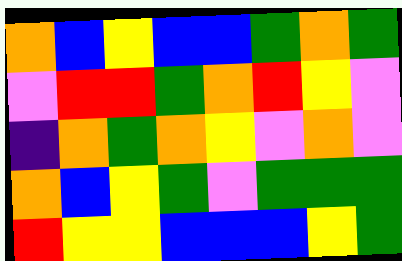[["orange", "blue", "yellow", "blue", "blue", "green", "orange", "green"], ["violet", "red", "red", "green", "orange", "red", "yellow", "violet"], ["indigo", "orange", "green", "orange", "yellow", "violet", "orange", "violet"], ["orange", "blue", "yellow", "green", "violet", "green", "green", "green"], ["red", "yellow", "yellow", "blue", "blue", "blue", "yellow", "green"]]